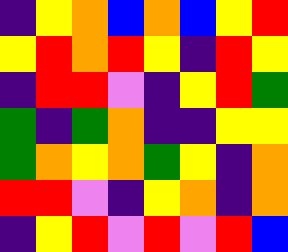[["indigo", "yellow", "orange", "blue", "orange", "blue", "yellow", "red"], ["yellow", "red", "orange", "red", "yellow", "indigo", "red", "yellow"], ["indigo", "red", "red", "violet", "indigo", "yellow", "red", "green"], ["green", "indigo", "green", "orange", "indigo", "indigo", "yellow", "yellow"], ["green", "orange", "yellow", "orange", "green", "yellow", "indigo", "orange"], ["red", "red", "violet", "indigo", "yellow", "orange", "indigo", "orange"], ["indigo", "yellow", "red", "violet", "red", "violet", "red", "blue"]]